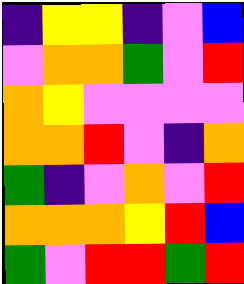[["indigo", "yellow", "yellow", "indigo", "violet", "blue"], ["violet", "orange", "orange", "green", "violet", "red"], ["orange", "yellow", "violet", "violet", "violet", "violet"], ["orange", "orange", "red", "violet", "indigo", "orange"], ["green", "indigo", "violet", "orange", "violet", "red"], ["orange", "orange", "orange", "yellow", "red", "blue"], ["green", "violet", "red", "red", "green", "red"]]